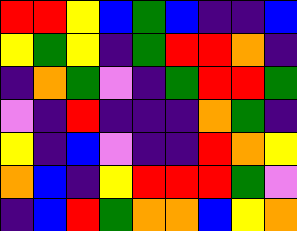[["red", "red", "yellow", "blue", "green", "blue", "indigo", "indigo", "blue"], ["yellow", "green", "yellow", "indigo", "green", "red", "red", "orange", "indigo"], ["indigo", "orange", "green", "violet", "indigo", "green", "red", "red", "green"], ["violet", "indigo", "red", "indigo", "indigo", "indigo", "orange", "green", "indigo"], ["yellow", "indigo", "blue", "violet", "indigo", "indigo", "red", "orange", "yellow"], ["orange", "blue", "indigo", "yellow", "red", "red", "red", "green", "violet"], ["indigo", "blue", "red", "green", "orange", "orange", "blue", "yellow", "orange"]]